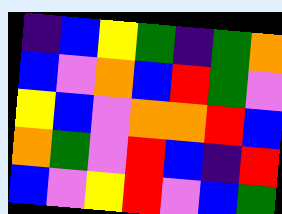[["indigo", "blue", "yellow", "green", "indigo", "green", "orange"], ["blue", "violet", "orange", "blue", "red", "green", "violet"], ["yellow", "blue", "violet", "orange", "orange", "red", "blue"], ["orange", "green", "violet", "red", "blue", "indigo", "red"], ["blue", "violet", "yellow", "red", "violet", "blue", "green"]]